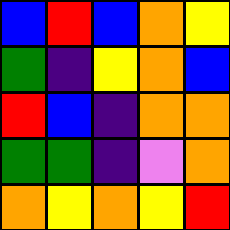[["blue", "red", "blue", "orange", "yellow"], ["green", "indigo", "yellow", "orange", "blue"], ["red", "blue", "indigo", "orange", "orange"], ["green", "green", "indigo", "violet", "orange"], ["orange", "yellow", "orange", "yellow", "red"]]